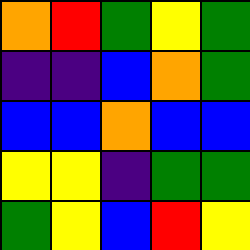[["orange", "red", "green", "yellow", "green"], ["indigo", "indigo", "blue", "orange", "green"], ["blue", "blue", "orange", "blue", "blue"], ["yellow", "yellow", "indigo", "green", "green"], ["green", "yellow", "blue", "red", "yellow"]]